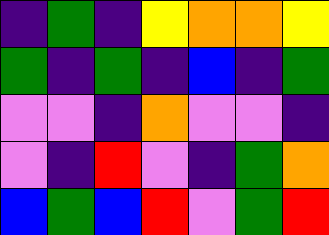[["indigo", "green", "indigo", "yellow", "orange", "orange", "yellow"], ["green", "indigo", "green", "indigo", "blue", "indigo", "green"], ["violet", "violet", "indigo", "orange", "violet", "violet", "indigo"], ["violet", "indigo", "red", "violet", "indigo", "green", "orange"], ["blue", "green", "blue", "red", "violet", "green", "red"]]